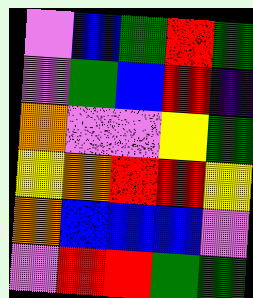[["violet", "blue", "green", "red", "green"], ["violet", "green", "blue", "red", "indigo"], ["orange", "violet", "violet", "yellow", "green"], ["yellow", "orange", "red", "red", "yellow"], ["orange", "blue", "blue", "blue", "violet"], ["violet", "red", "red", "green", "green"]]